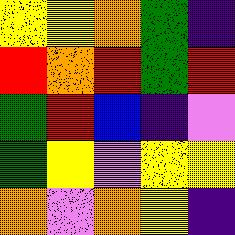[["yellow", "yellow", "orange", "green", "indigo"], ["red", "orange", "red", "green", "red"], ["green", "red", "blue", "indigo", "violet"], ["green", "yellow", "violet", "yellow", "yellow"], ["orange", "violet", "orange", "yellow", "indigo"]]